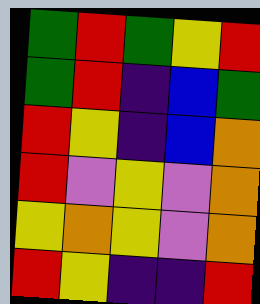[["green", "red", "green", "yellow", "red"], ["green", "red", "indigo", "blue", "green"], ["red", "yellow", "indigo", "blue", "orange"], ["red", "violet", "yellow", "violet", "orange"], ["yellow", "orange", "yellow", "violet", "orange"], ["red", "yellow", "indigo", "indigo", "red"]]